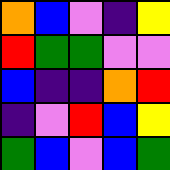[["orange", "blue", "violet", "indigo", "yellow"], ["red", "green", "green", "violet", "violet"], ["blue", "indigo", "indigo", "orange", "red"], ["indigo", "violet", "red", "blue", "yellow"], ["green", "blue", "violet", "blue", "green"]]